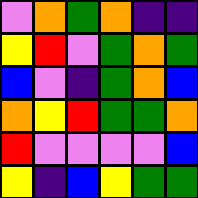[["violet", "orange", "green", "orange", "indigo", "indigo"], ["yellow", "red", "violet", "green", "orange", "green"], ["blue", "violet", "indigo", "green", "orange", "blue"], ["orange", "yellow", "red", "green", "green", "orange"], ["red", "violet", "violet", "violet", "violet", "blue"], ["yellow", "indigo", "blue", "yellow", "green", "green"]]